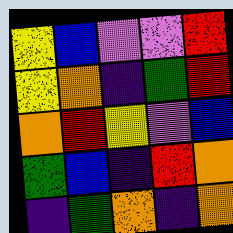[["yellow", "blue", "violet", "violet", "red"], ["yellow", "orange", "indigo", "green", "red"], ["orange", "red", "yellow", "violet", "blue"], ["green", "blue", "indigo", "red", "orange"], ["indigo", "green", "orange", "indigo", "orange"]]